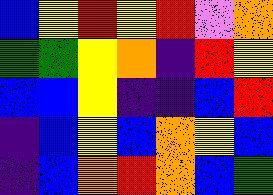[["blue", "yellow", "red", "yellow", "red", "violet", "orange"], ["green", "green", "yellow", "orange", "indigo", "red", "yellow"], ["blue", "blue", "yellow", "indigo", "indigo", "blue", "red"], ["indigo", "blue", "yellow", "blue", "orange", "yellow", "blue"], ["indigo", "blue", "orange", "red", "orange", "blue", "green"]]